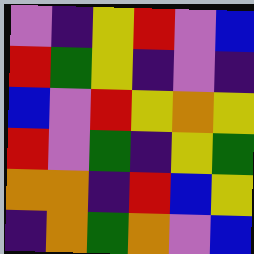[["violet", "indigo", "yellow", "red", "violet", "blue"], ["red", "green", "yellow", "indigo", "violet", "indigo"], ["blue", "violet", "red", "yellow", "orange", "yellow"], ["red", "violet", "green", "indigo", "yellow", "green"], ["orange", "orange", "indigo", "red", "blue", "yellow"], ["indigo", "orange", "green", "orange", "violet", "blue"]]